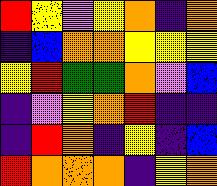[["red", "yellow", "violet", "yellow", "orange", "indigo", "orange"], ["indigo", "blue", "orange", "orange", "yellow", "yellow", "yellow"], ["yellow", "red", "green", "green", "orange", "violet", "blue"], ["indigo", "violet", "yellow", "orange", "red", "indigo", "indigo"], ["indigo", "red", "orange", "indigo", "yellow", "indigo", "blue"], ["red", "orange", "orange", "orange", "indigo", "yellow", "orange"]]